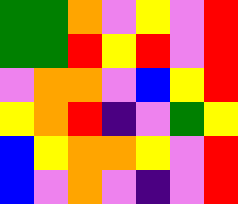[["green", "green", "orange", "violet", "yellow", "violet", "red"], ["green", "green", "red", "yellow", "red", "violet", "red"], ["violet", "orange", "orange", "violet", "blue", "yellow", "red"], ["yellow", "orange", "red", "indigo", "violet", "green", "yellow"], ["blue", "yellow", "orange", "orange", "yellow", "violet", "red"], ["blue", "violet", "orange", "violet", "indigo", "violet", "red"]]